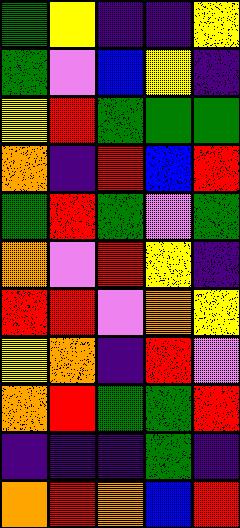[["green", "yellow", "indigo", "indigo", "yellow"], ["green", "violet", "blue", "yellow", "indigo"], ["yellow", "red", "green", "green", "green"], ["orange", "indigo", "red", "blue", "red"], ["green", "red", "green", "violet", "green"], ["orange", "violet", "red", "yellow", "indigo"], ["red", "red", "violet", "orange", "yellow"], ["yellow", "orange", "indigo", "red", "violet"], ["orange", "red", "green", "green", "red"], ["indigo", "indigo", "indigo", "green", "indigo"], ["orange", "red", "orange", "blue", "red"]]